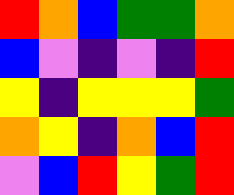[["red", "orange", "blue", "green", "green", "orange"], ["blue", "violet", "indigo", "violet", "indigo", "red"], ["yellow", "indigo", "yellow", "yellow", "yellow", "green"], ["orange", "yellow", "indigo", "orange", "blue", "red"], ["violet", "blue", "red", "yellow", "green", "red"]]